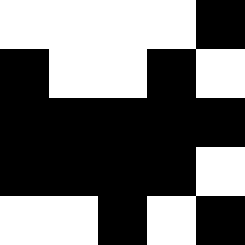[["white", "white", "white", "white", "black"], ["black", "white", "white", "black", "white"], ["black", "black", "black", "black", "black"], ["black", "black", "black", "black", "white"], ["white", "white", "black", "white", "black"]]